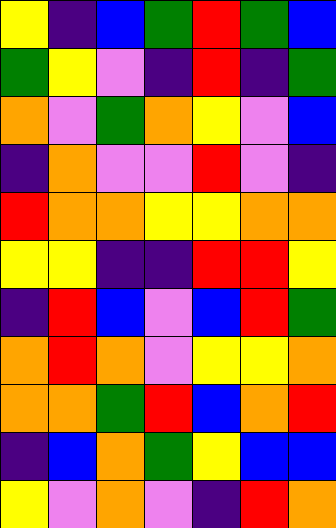[["yellow", "indigo", "blue", "green", "red", "green", "blue"], ["green", "yellow", "violet", "indigo", "red", "indigo", "green"], ["orange", "violet", "green", "orange", "yellow", "violet", "blue"], ["indigo", "orange", "violet", "violet", "red", "violet", "indigo"], ["red", "orange", "orange", "yellow", "yellow", "orange", "orange"], ["yellow", "yellow", "indigo", "indigo", "red", "red", "yellow"], ["indigo", "red", "blue", "violet", "blue", "red", "green"], ["orange", "red", "orange", "violet", "yellow", "yellow", "orange"], ["orange", "orange", "green", "red", "blue", "orange", "red"], ["indigo", "blue", "orange", "green", "yellow", "blue", "blue"], ["yellow", "violet", "orange", "violet", "indigo", "red", "orange"]]